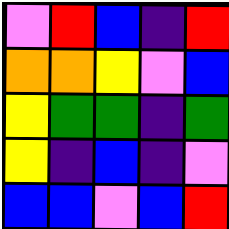[["violet", "red", "blue", "indigo", "red"], ["orange", "orange", "yellow", "violet", "blue"], ["yellow", "green", "green", "indigo", "green"], ["yellow", "indigo", "blue", "indigo", "violet"], ["blue", "blue", "violet", "blue", "red"]]